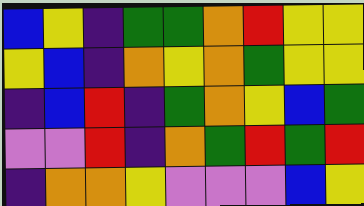[["blue", "yellow", "indigo", "green", "green", "orange", "red", "yellow", "yellow"], ["yellow", "blue", "indigo", "orange", "yellow", "orange", "green", "yellow", "yellow"], ["indigo", "blue", "red", "indigo", "green", "orange", "yellow", "blue", "green"], ["violet", "violet", "red", "indigo", "orange", "green", "red", "green", "red"], ["indigo", "orange", "orange", "yellow", "violet", "violet", "violet", "blue", "yellow"]]